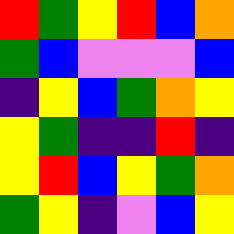[["red", "green", "yellow", "red", "blue", "orange"], ["green", "blue", "violet", "violet", "violet", "blue"], ["indigo", "yellow", "blue", "green", "orange", "yellow"], ["yellow", "green", "indigo", "indigo", "red", "indigo"], ["yellow", "red", "blue", "yellow", "green", "orange"], ["green", "yellow", "indigo", "violet", "blue", "yellow"]]